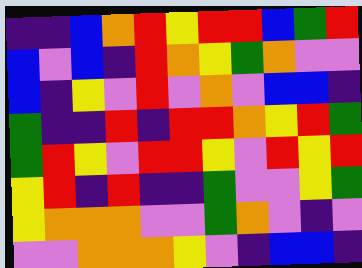[["indigo", "indigo", "blue", "orange", "red", "yellow", "red", "red", "blue", "green", "red"], ["blue", "violet", "blue", "indigo", "red", "orange", "yellow", "green", "orange", "violet", "violet"], ["blue", "indigo", "yellow", "violet", "red", "violet", "orange", "violet", "blue", "blue", "indigo"], ["green", "indigo", "indigo", "red", "indigo", "red", "red", "orange", "yellow", "red", "green"], ["green", "red", "yellow", "violet", "red", "red", "yellow", "violet", "red", "yellow", "red"], ["yellow", "red", "indigo", "red", "indigo", "indigo", "green", "violet", "violet", "yellow", "green"], ["yellow", "orange", "orange", "orange", "violet", "violet", "green", "orange", "violet", "indigo", "violet"], ["violet", "violet", "orange", "orange", "orange", "yellow", "violet", "indigo", "blue", "blue", "indigo"]]